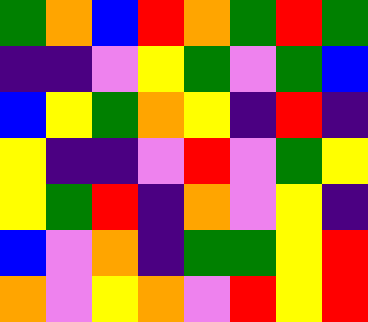[["green", "orange", "blue", "red", "orange", "green", "red", "green"], ["indigo", "indigo", "violet", "yellow", "green", "violet", "green", "blue"], ["blue", "yellow", "green", "orange", "yellow", "indigo", "red", "indigo"], ["yellow", "indigo", "indigo", "violet", "red", "violet", "green", "yellow"], ["yellow", "green", "red", "indigo", "orange", "violet", "yellow", "indigo"], ["blue", "violet", "orange", "indigo", "green", "green", "yellow", "red"], ["orange", "violet", "yellow", "orange", "violet", "red", "yellow", "red"]]